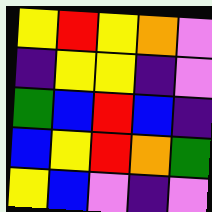[["yellow", "red", "yellow", "orange", "violet"], ["indigo", "yellow", "yellow", "indigo", "violet"], ["green", "blue", "red", "blue", "indigo"], ["blue", "yellow", "red", "orange", "green"], ["yellow", "blue", "violet", "indigo", "violet"]]